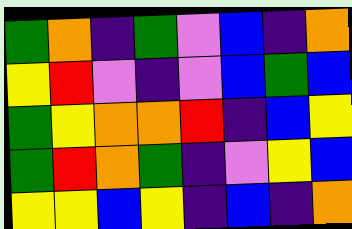[["green", "orange", "indigo", "green", "violet", "blue", "indigo", "orange"], ["yellow", "red", "violet", "indigo", "violet", "blue", "green", "blue"], ["green", "yellow", "orange", "orange", "red", "indigo", "blue", "yellow"], ["green", "red", "orange", "green", "indigo", "violet", "yellow", "blue"], ["yellow", "yellow", "blue", "yellow", "indigo", "blue", "indigo", "orange"]]